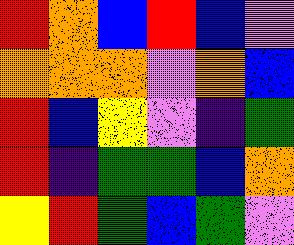[["red", "orange", "blue", "red", "blue", "violet"], ["orange", "orange", "orange", "violet", "orange", "blue"], ["red", "blue", "yellow", "violet", "indigo", "green"], ["red", "indigo", "green", "green", "blue", "orange"], ["yellow", "red", "green", "blue", "green", "violet"]]